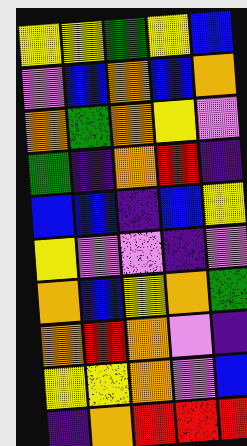[["yellow", "yellow", "green", "yellow", "blue"], ["violet", "blue", "orange", "blue", "orange"], ["orange", "green", "orange", "yellow", "violet"], ["green", "indigo", "orange", "red", "indigo"], ["blue", "blue", "indigo", "blue", "yellow"], ["yellow", "violet", "violet", "indigo", "violet"], ["orange", "blue", "yellow", "orange", "green"], ["orange", "red", "orange", "violet", "indigo"], ["yellow", "yellow", "orange", "violet", "blue"], ["indigo", "orange", "red", "red", "red"]]